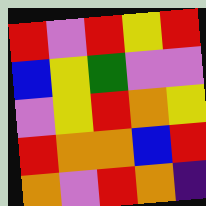[["red", "violet", "red", "yellow", "red"], ["blue", "yellow", "green", "violet", "violet"], ["violet", "yellow", "red", "orange", "yellow"], ["red", "orange", "orange", "blue", "red"], ["orange", "violet", "red", "orange", "indigo"]]